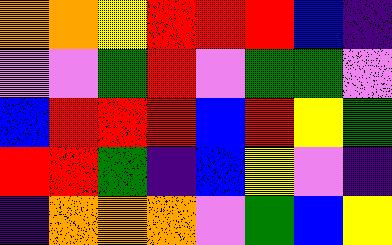[["orange", "orange", "yellow", "red", "red", "red", "blue", "indigo"], ["violet", "violet", "green", "red", "violet", "green", "green", "violet"], ["blue", "red", "red", "red", "blue", "red", "yellow", "green"], ["red", "red", "green", "indigo", "blue", "yellow", "violet", "indigo"], ["indigo", "orange", "orange", "orange", "violet", "green", "blue", "yellow"]]